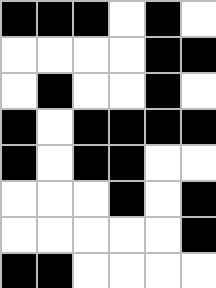[["black", "black", "black", "white", "black", "white"], ["white", "white", "white", "white", "black", "black"], ["white", "black", "white", "white", "black", "white"], ["black", "white", "black", "black", "black", "black"], ["black", "white", "black", "black", "white", "white"], ["white", "white", "white", "black", "white", "black"], ["white", "white", "white", "white", "white", "black"], ["black", "black", "white", "white", "white", "white"]]